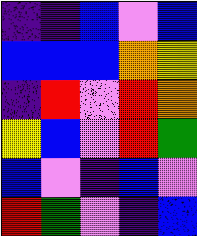[["indigo", "indigo", "blue", "violet", "blue"], ["blue", "blue", "blue", "orange", "yellow"], ["indigo", "red", "violet", "red", "orange"], ["yellow", "blue", "violet", "red", "green"], ["blue", "violet", "indigo", "blue", "violet"], ["red", "green", "violet", "indigo", "blue"]]